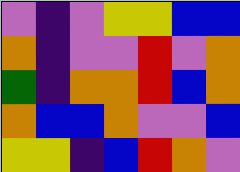[["violet", "indigo", "violet", "yellow", "yellow", "blue", "blue"], ["orange", "indigo", "violet", "violet", "red", "violet", "orange"], ["green", "indigo", "orange", "orange", "red", "blue", "orange"], ["orange", "blue", "blue", "orange", "violet", "violet", "blue"], ["yellow", "yellow", "indigo", "blue", "red", "orange", "violet"]]